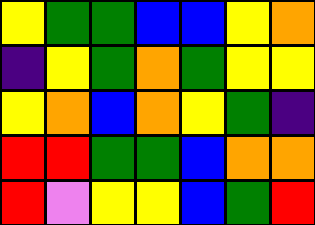[["yellow", "green", "green", "blue", "blue", "yellow", "orange"], ["indigo", "yellow", "green", "orange", "green", "yellow", "yellow"], ["yellow", "orange", "blue", "orange", "yellow", "green", "indigo"], ["red", "red", "green", "green", "blue", "orange", "orange"], ["red", "violet", "yellow", "yellow", "blue", "green", "red"]]